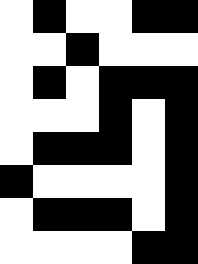[["white", "black", "white", "white", "black", "black"], ["white", "white", "black", "white", "white", "white"], ["white", "black", "white", "black", "black", "black"], ["white", "white", "white", "black", "white", "black"], ["white", "black", "black", "black", "white", "black"], ["black", "white", "white", "white", "white", "black"], ["white", "black", "black", "black", "white", "black"], ["white", "white", "white", "white", "black", "black"]]